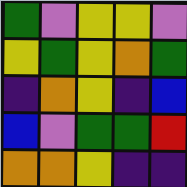[["green", "violet", "yellow", "yellow", "violet"], ["yellow", "green", "yellow", "orange", "green"], ["indigo", "orange", "yellow", "indigo", "blue"], ["blue", "violet", "green", "green", "red"], ["orange", "orange", "yellow", "indigo", "indigo"]]